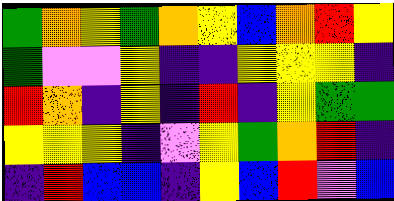[["green", "orange", "yellow", "green", "orange", "yellow", "blue", "orange", "red", "yellow"], ["green", "violet", "violet", "yellow", "indigo", "indigo", "yellow", "yellow", "yellow", "indigo"], ["red", "orange", "indigo", "yellow", "indigo", "red", "indigo", "yellow", "green", "green"], ["yellow", "yellow", "yellow", "indigo", "violet", "yellow", "green", "orange", "red", "indigo"], ["indigo", "red", "blue", "blue", "indigo", "yellow", "blue", "red", "violet", "blue"]]